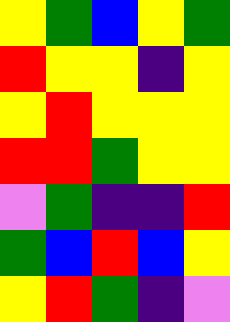[["yellow", "green", "blue", "yellow", "green"], ["red", "yellow", "yellow", "indigo", "yellow"], ["yellow", "red", "yellow", "yellow", "yellow"], ["red", "red", "green", "yellow", "yellow"], ["violet", "green", "indigo", "indigo", "red"], ["green", "blue", "red", "blue", "yellow"], ["yellow", "red", "green", "indigo", "violet"]]